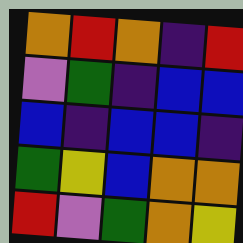[["orange", "red", "orange", "indigo", "red"], ["violet", "green", "indigo", "blue", "blue"], ["blue", "indigo", "blue", "blue", "indigo"], ["green", "yellow", "blue", "orange", "orange"], ["red", "violet", "green", "orange", "yellow"]]